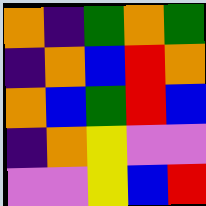[["orange", "indigo", "green", "orange", "green"], ["indigo", "orange", "blue", "red", "orange"], ["orange", "blue", "green", "red", "blue"], ["indigo", "orange", "yellow", "violet", "violet"], ["violet", "violet", "yellow", "blue", "red"]]